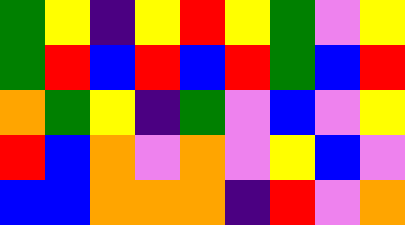[["green", "yellow", "indigo", "yellow", "red", "yellow", "green", "violet", "yellow"], ["green", "red", "blue", "red", "blue", "red", "green", "blue", "red"], ["orange", "green", "yellow", "indigo", "green", "violet", "blue", "violet", "yellow"], ["red", "blue", "orange", "violet", "orange", "violet", "yellow", "blue", "violet"], ["blue", "blue", "orange", "orange", "orange", "indigo", "red", "violet", "orange"]]